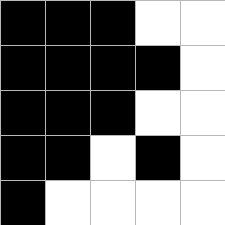[["black", "black", "black", "white", "white"], ["black", "black", "black", "black", "white"], ["black", "black", "black", "white", "white"], ["black", "black", "white", "black", "white"], ["black", "white", "white", "white", "white"]]